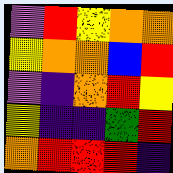[["violet", "red", "yellow", "orange", "orange"], ["yellow", "orange", "orange", "blue", "red"], ["violet", "indigo", "orange", "red", "yellow"], ["yellow", "indigo", "indigo", "green", "red"], ["orange", "red", "red", "red", "indigo"]]